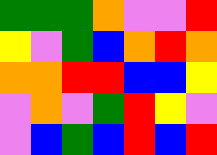[["green", "green", "green", "orange", "violet", "violet", "red"], ["yellow", "violet", "green", "blue", "orange", "red", "orange"], ["orange", "orange", "red", "red", "blue", "blue", "yellow"], ["violet", "orange", "violet", "green", "red", "yellow", "violet"], ["violet", "blue", "green", "blue", "red", "blue", "red"]]